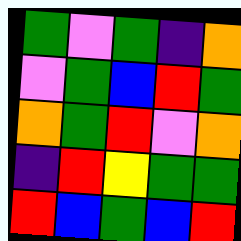[["green", "violet", "green", "indigo", "orange"], ["violet", "green", "blue", "red", "green"], ["orange", "green", "red", "violet", "orange"], ["indigo", "red", "yellow", "green", "green"], ["red", "blue", "green", "blue", "red"]]